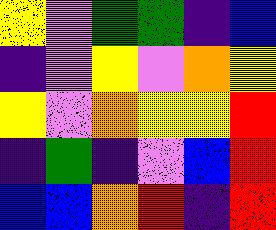[["yellow", "violet", "green", "green", "indigo", "blue"], ["indigo", "violet", "yellow", "violet", "orange", "yellow"], ["yellow", "violet", "orange", "yellow", "yellow", "red"], ["indigo", "green", "indigo", "violet", "blue", "red"], ["blue", "blue", "orange", "red", "indigo", "red"]]